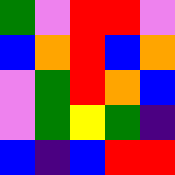[["green", "violet", "red", "red", "violet"], ["blue", "orange", "red", "blue", "orange"], ["violet", "green", "red", "orange", "blue"], ["violet", "green", "yellow", "green", "indigo"], ["blue", "indigo", "blue", "red", "red"]]